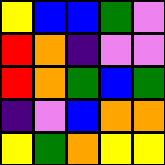[["yellow", "blue", "blue", "green", "violet"], ["red", "orange", "indigo", "violet", "violet"], ["red", "orange", "green", "blue", "green"], ["indigo", "violet", "blue", "orange", "orange"], ["yellow", "green", "orange", "yellow", "yellow"]]